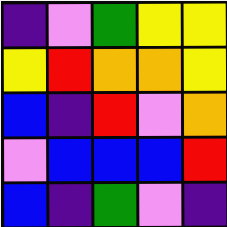[["indigo", "violet", "green", "yellow", "yellow"], ["yellow", "red", "orange", "orange", "yellow"], ["blue", "indigo", "red", "violet", "orange"], ["violet", "blue", "blue", "blue", "red"], ["blue", "indigo", "green", "violet", "indigo"]]